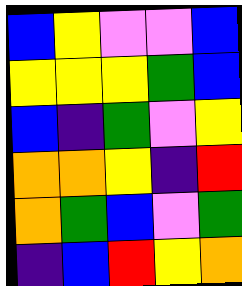[["blue", "yellow", "violet", "violet", "blue"], ["yellow", "yellow", "yellow", "green", "blue"], ["blue", "indigo", "green", "violet", "yellow"], ["orange", "orange", "yellow", "indigo", "red"], ["orange", "green", "blue", "violet", "green"], ["indigo", "blue", "red", "yellow", "orange"]]